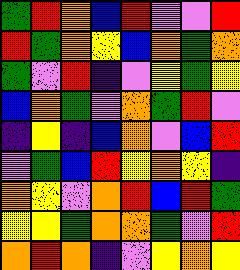[["green", "red", "orange", "blue", "red", "violet", "violet", "red"], ["red", "green", "orange", "yellow", "blue", "orange", "green", "orange"], ["green", "violet", "red", "indigo", "violet", "yellow", "green", "yellow"], ["blue", "orange", "green", "violet", "orange", "green", "red", "violet"], ["indigo", "yellow", "indigo", "blue", "orange", "violet", "blue", "red"], ["violet", "green", "blue", "red", "yellow", "orange", "yellow", "indigo"], ["orange", "yellow", "violet", "orange", "red", "blue", "red", "green"], ["yellow", "yellow", "green", "orange", "orange", "green", "violet", "red"], ["orange", "red", "orange", "indigo", "violet", "yellow", "orange", "yellow"]]